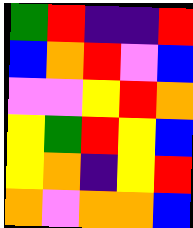[["green", "red", "indigo", "indigo", "red"], ["blue", "orange", "red", "violet", "blue"], ["violet", "violet", "yellow", "red", "orange"], ["yellow", "green", "red", "yellow", "blue"], ["yellow", "orange", "indigo", "yellow", "red"], ["orange", "violet", "orange", "orange", "blue"]]